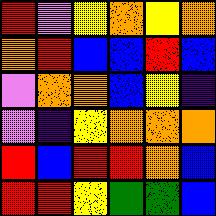[["red", "violet", "yellow", "orange", "yellow", "orange"], ["orange", "red", "blue", "blue", "red", "blue"], ["violet", "orange", "orange", "blue", "yellow", "indigo"], ["violet", "indigo", "yellow", "orange", "orange", "orange"], ["red", "blue", "red", "red", "orange", "blue"], ["red", "red", "yellow", "green", "green", "blue"]]